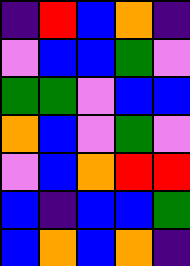[["indigo", "red", "blue", "orange", "indigo"], ["violet", "blue", "blue", "green", "violet"], ["green", "green", "violet", "blue", "blue"], ["orange", "blue", "violet", "green", "violet"], ["violet", "blue", "orange", "red", "red"], ["blue", "indigo", "blue", "blue", "green"], ["blue", "orange", "blue", "orange", "indigo"]]